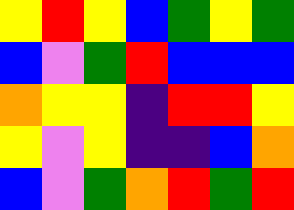[["yellow", "red", "yellow", "blue", "green", "yellow", "green"], ["blue", "violet", "green", "red", "blue", "blue", "blue"], ["orange", "yellow", "yellow", "indigo", "red", "red", "yellow"], ["yellow", "violet", "yellow", "indigo", "indigo", "blue", "orange"], ["blue", "violet", "green", "orange", "red", "green", "red"]]